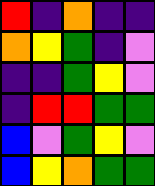[["red", "indigo", "orange", "indigo", "indigo"], ["orange", "yellow", "green", "indigo", "violet"], ["indigo", "indigo", "green", "yellow", "violet"], ["indigo", "red", "red", "green", "green"], ["blue", "violet", "green", "yellow", "violet"], ["blue", "yellow", "orange", "green", "green"]]